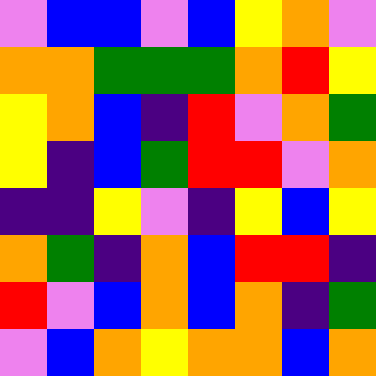[["violet", "blue", "blue", "violet", "blue", "yellow", "orange", "violet"], ["orange", "orange", "green", "green", "green", "orange", "red", "yellow"], ["yellow", "orange", "blue", "indigo", "red", "violet", "orange", "green"], ["yellow", "indigo", "blue", "green", "red", "red", "violet", "orange"], ["indigo", "indigo", "yellow", "violet", "indigo", "yellow", "blue", "yellow"], ["orange", "green", "indigo", "orange", "blue", "red", "red", "indigo"], ["red", "violet", "blue", "orange", "blue", "orange", "indigo", "green"], ["violet", "blue", "orange", "yellow", "orange", "orange", "blue", "orange"]]